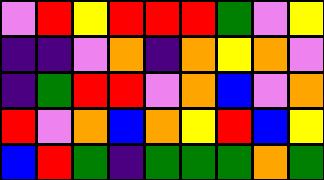[["violet", "red", "yellow", "red", "red", "red", "green", "violet", "yellow"], ["indigo", "indigo", "violet", "orange", "indigo", "orange", "yellow", "orange", "violet"], ["indigo", "green", "red", "red", "violet", "orange", "blue", "violet", "orange"], ["red", "violet", "orange", "blue", "orange", "yellow", "red", "blue", "yellow"], ["blue", "red", "green", "indigo", "green", "green", "green", "orange", "green"]]